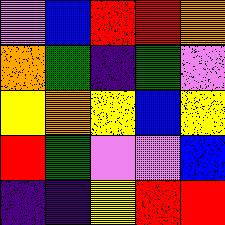[["violet", "blue", "red", "red", "orange"], ["orange", "green", "indigo", "green", "violet"], ["yellow", "orange", "yellow", "blue", "yellow"], ["red", "green", "violet", "violet", "blue"], ["indigo", "indigo", "yellow", "red", "red"]]